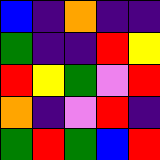[["blue", "indigo", "orange", "indigo", "indigo"], ["green", "indigo", "indigo", "red", "yellow"], ["red", "yellow", "green", "violet", "red"], ["orange", "indigo", "violet", "red", "indigo"], ["green", "red", "green", "blue", "red"]]